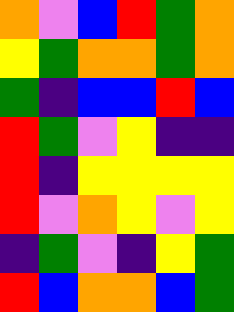[["orange", "violet", "blue", "red", "green", "orange"], ["yellow", "green", "orange", "orange", "green", "orange"], ["green", "indigo", "blue", "blue", "red", "blue"], ["red", "green", "violet", "yellow", "indigo", "indigo"], ["red", "indigo", "yellow", "yellow", "yellow", "yellow"], ["red", "violet", "orange", "yellow", "violet", "yellow"], ["indigo", "green", "violet", "indigo", "yellow", "green"], ["red", "blue", "orange", "orange", "blue", "green"]]